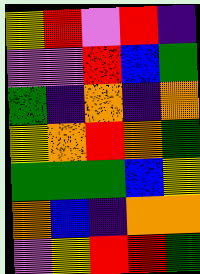[["yellow", "red", "violet", "red", "indigo"], ["violet", "violet", "red", "blue", "green"], ["green", "indigo", "orange", "indigo", "orange"], ["yellow", "orange", "red", "orange", "green"], ["green", "green", "green", "blue", "yellow"], ["orange", "blue", "indigo", "orange", "orange"], ["violet", "yellow", "red", "red", "green"]]